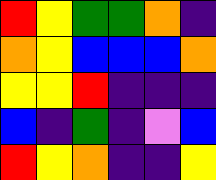[["red", "yellow", "green", "green", "orange", "indigo"], ["orange", "yellow", "blue", "blue", "blue", "orange"], ["yellow", "yellow", "red", "indigo", "indigo", "indigo"], ["blue", "indigo", "green", "indigo", "violet", "blue"], ["red", "yellow", "orange", "indigo", "indigo", "yellow"]]